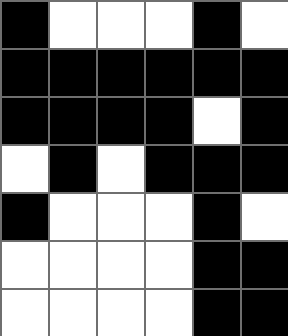[["black", "white", "white", "white", "black", "white"], ["black", "black", "black", "black", "black", "black"], ["black", "black", "black", "black", "white", "black"], ["white", "black", "white", "black", "black", "black"], ["black", "white", "white", "white", "black", "white"], ["white", "white", "white", "white", "black", "black"], ["white", "white", "white", "white", "black", "black"]]